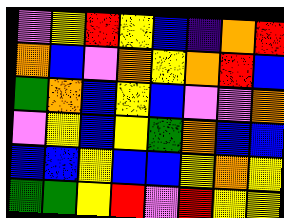[["violet", "yellow", "red", "yellow", "blue", "indigo", "orange", "red"], ["orange", "blue", "violet", "orange", "yellow", "orange", "red", "blue"], ["green", "orange", "blue", "yellow", "blue", "violet", "violet", "orange"], ["violet", "yellow", "blue", "yellow", "green", "orange", "blue", "blue"], ["blue", "blue", "yellow", "blue", "blue", "yellow", "orange", "yellow"], ["green", "green", "yellow", "red", "violet", "red", "yellow", "yellow"]]